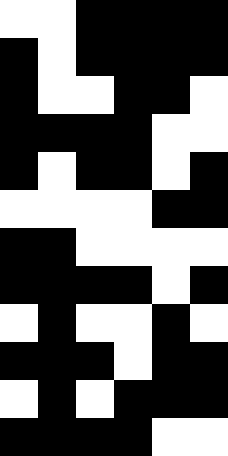[["white", "white", "black", "black", "black", "black"], ["black", "white", "black", "black", "black", "black"], ["black", "white", "white", "black", "black", "white"], ["black", "black", "black", "black", "white", "white"], ["black", "white", "black", "black", "white", "black"], ["white", "white", "white", "white", "black", "black"], ["black", "black", "white", "white", "white", "white"], ["black", "black", "black", "black", "white", "black"], ["white", "black", "white", "white", "black", "white"], ["black", "black", "black", "white", "black", "black"], ["white", "black", "white", "black", "black", "black"], ["black", "black", "black", "black", "white", "white"]]